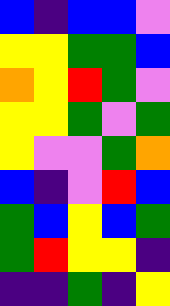[["blue", "indigo", "blue", "blue", "violet"], ["yellow", "yellow", "green", "green", "blue"], ["orange", "yellow", "red", "green", "violet"], ["yellow", "yellow", "green", "violet", "green"], ["yellow", "violet", "violet", "green", "orange"], ["blue", "indigo", "violet", "red", "blue"], ["green", "blue", "yellow", "blue", "green"], ["green", "red", "yellow", "yellow", "indigo"], ["indigo", "indigo", "green", "indigo", "yellow"]]